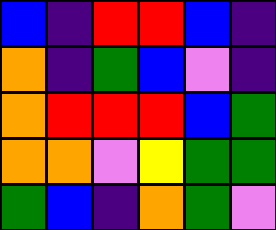[["blue", "indigo", "red", "red", "blue", "indigo"], ["orange", "indigo", "green", "blue", "violet", "indigo"], ["orange", "red", "red", "red", "blue", "green"], ["orange", "orange", "violet", "yellow", "green", "green"], ["green", "blue", "indigo", "orange", "green", "violet"]]